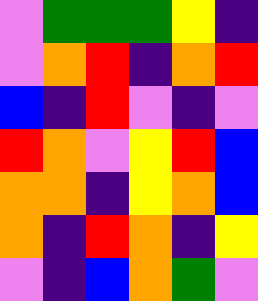[["violet", "green", "green", "green", "yellow", "indigo"], ["violet", "orange", "red", "indigo", "orange", "red"], ["blue", "indigo", "red", "violet", "indigo", "violet"], ["red", "orange", "violet", "yellow", "red", "blue"], ["orange", "orange", "indigo", "yellow", "orange", "blue"], ["orange", "indigo", "red", "orange", "indigo", "yellow"], ["violet", "indigo", "blue", "orange", "green", "violet"]]